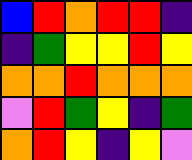[["blue", "red", "orange", "red", "red", "indigo"], ["indigo", "green", "yellow", "yellow", "red", "yellow"], ["orange", "orange", "red", "orange", "orange", "orange"], ["violet", "red", "green", "yellow", "indigo", "green"], ["orange", "red", "yellow", "indigo", "yellow", "violet"]]